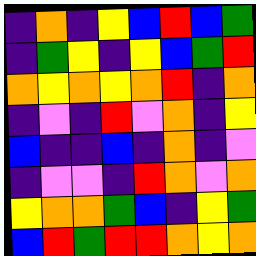[["indigo", "orange", "indigo", "yellow", "blue", "red", "blue", "green"], ["indigo", "green", "yellow", "indigo", "yellow", "blue", "green", "red"], ["orange", "yellow", "orange", "yellow", "orange", "red", "indigo", "orange"], ["indigo", "violet", "indigo", "red", "violet", "orange", "indigo", "yellow"], ["blue", "indigo", "indigo", "blue", "indigo", "orange", "indigo", "violet"], ["indigo", "violet", "violet", "indigo", "red", "orange", "violet", "orange"], ["yellow", "orange", "orange", "green", "blue", "indigo", "yellow", "green"], ["blue", "red", "green", "red", "red", "orange", "yellow", "orange"]]